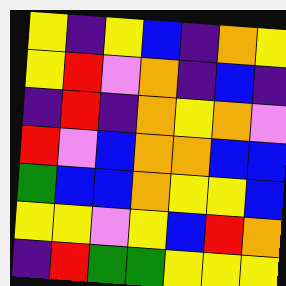[["yellow", "indigo", "yellow", "blue", "indigo", "orange", "yellow"], ["yellow", "red", "violet", "orange", "indigo", "blue", "indigo"], ["indigo", "red", "indigo", "orange", "yellow", "orange", "violet"], ["red", "violet", "blue", "orange", "orange", "blue", "blue"], ["green", "blue", "blue", "orange", "yellow", "yellow", "blue"], ["yellow", "yellow", "violet", "yellow", "blue", "red", "orange"], ["indigo", "red", "green", "green", "yellow", "yellow", "yellow"]]